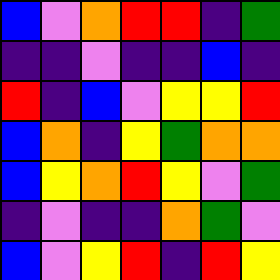[["blue", "violet", "orange", "red", "red", "indigo", "green"], ["indigo", "indigo", "violet", "indigo", "indigo", "blue", "indigo"], ["red", "indigo", "blue", "violet", "yellow", "yellow", "red"], ["blue", "orange", "indigo", "yellow", "green", "orange", "orange"], ["blue", "yellow", "orange", "red", "yellow", "violet", "green"], ["indigo", "violet", "indigo", "indigo", "orange", "green", "violet"], ["blue", "violet", "yellow", "red", "indigo", "red", "yellow"]]